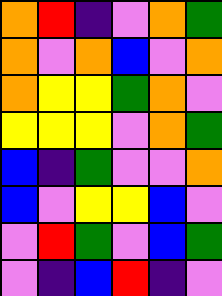[["orange", "red", "indigo", "violet", "orange", "green"], ["orange", "violet", "orange", "blue", "violet", "orange"], ["orange", "yellow", "yellow", "green", "orange", "violet"], ["yellow", "yellow", "yellow", "violet", "orange", "green"], ["blue", "indigo", "green", "violet", "violet", "orange"], ["blue", "violet", "yellow", "yellow", "blue", "violet"], ["violet", "red", "green", "violet", "blue", "green"], ["violet", "indigo", "blue", "red", "indigo", "violet"]]